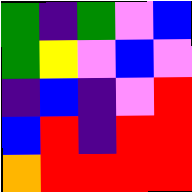[["green", "indigo", "green", "violet", "blue"], ["green", "yellow", "violet", "blue", "violet"], ["indigo", "blue", "indigo", "violet", "red"], ["blue", "red", "indigo", "red", "red"], ["orange", "red", "red", "red", "red"]]